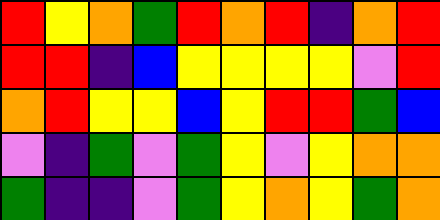[["red", "yellow", "orange", "green", "red", "orange", "red", "indigo", "orange", "red"], ["red", "red", "indigo", "blue", "yellow", "yellow", "yellow", "yellow", "violet", "red"], ["orange", "red", "yellow", "yellow", "blue", "yellow", "red", "red", "green", "blue"], ["violet", "indigo", "green", "violet", "green", "yellow", "violet", "yellow", "orange", "orange"], ["green", "indigo", "indigo", "violet", "green", "yellow", "orange", "yellow", "green", "orange"]]